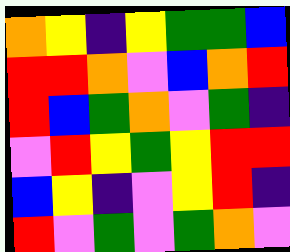[["orange", "yellow", "indigo", "yellow", "green", "green", "blue"], ["red", "red", "orange", "violet", "blue", "orange", "red"], ["red", "blue", "green", "orange", "violet", "green", "indigo"], ["violet", "red", "yellow", "green", "yellow", "red", "red"], ["blue", "yellow", "indigo", "violet", "yellow", "red", "indigo"], ["red", "violet", "green", "violet", "green", "orange", "violet"]]